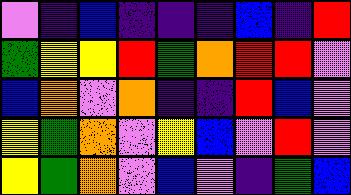[["violet", "indigo", "blue", "indigo", "indigo", "indigo", "blue", "indigo", "red"], ["green", "yellow", "yellow", "red", "green", "orange", "red", "red", "violet"], ["blue", "orange", "violet", "orange", "indigo", "indigo", "red", "blue", "violet"], ["yellow", "green", "orange", "violet", "yellow", "blue", "violet", "red", "violet"], ["yellow", "green", "orange", "violet", "blue", "violet", "indigo", "green", "blue"]]